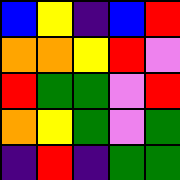[["blue", "yellow", "indigo", "blue", "red"], ["orange", "orange", "yellow", "red", "violet"], ["red", "green", "green", "violet", "red"], ["orange", "yellow", "green", "violet", "green"], ["indigo", "red", "indigo", "green", "green"]]